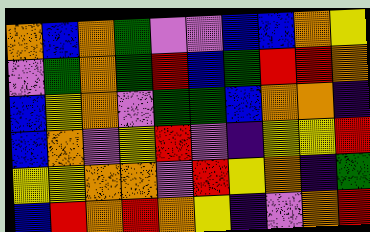[["orange", "blue", "orange", "green", "violet", "violet", "blue", "blue", "orange", "yellow"], ["violet", "green", "orange", "green", "red", "blue", "green", "red", "red", "orange"], ["blue", "yellow", "orange", "violet", "green", "green", "blue", "orange", "orange", "indigo"], ["blue", "orange", "violet", "yellow", "red", "violet", "indigo", "yellow", "yellow", "red"], ["yellow", "yellow", "orange", "orange", "violet", "red", "yellow", "orange", "indigo", "green"], ["blue", "red", "orange", "red", "orange", "yellow", "indigo", "violet", "orange", "red"]]